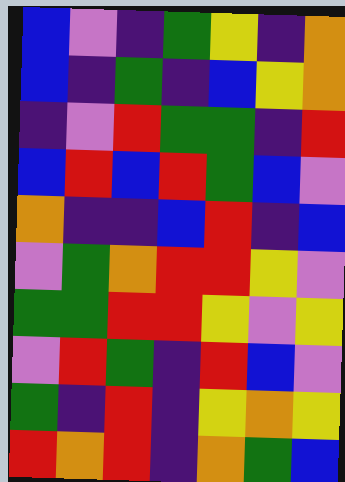[["blue", "violet", "indigo", "green", "yellow", "indigo", "orange"], ["blue", "indigo", "green", "indigo", "blue", "yellow", "orange"], ["indigo", "violet", "red", "green", "green", "indigo", "red"], ["blue", "red", "blue", "red", "green", "blue", "violet"], ["orange", "indigo", "indigo", "blue", "red", "indigo", "blue"], ["violet", "green", "orange", "red", "red", "yellow", "violet"], ["green", "green", "red", "red", "yellow", "violet", "yellow"], ["violet", "red", "green", "indigo", "red", "blue", "violet"], ["green", "indigo", "red", "indigo", "yellow", "orange", "yellow"], ["red", "orange", "red", "indigo", "orange", "green", "blue"]]